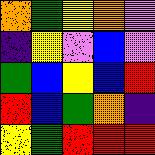[["orange", "green", "yellow", "orange", "violet"], ["indigo", "yellow", "violet", "blue", "violet"], ["green", "blue", "yellow", "blue", "red"], ["red", "blue", "green", "orange", "indigo"], ["yellow", "green", "red", "red", "red"]]